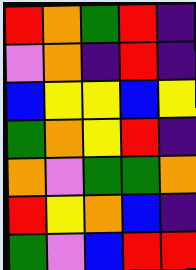[["red", "orange", "green", "red", "indigo"], ["violet", "orange", "indigo", "red", "indigo"], ["blue", "yellow", "yellow", "blue", "yellow"], ["green", "orange", "yellow", "red", "indigo"], ["orange", "violet", "green", "green", "orange"], ["red", "yellow", "orange", "blue", "indigo"], ["green", "violet", "blue", "red", "red"]]